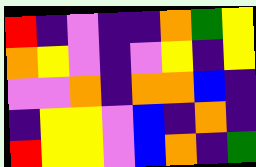[["red", "indigo", "violet", "indigo", "indigo", "orange", "green", "yellow"], ["orange", "yellow", "violet", "indigo", "violet", "yellow", "indigo", "yellow"], ["violet", "violet", "orange", "indigo", "orange", "orange", "blue", "indigo"], ["indigo", "yellow", "yellow", "violet", "blue", "indigo", "orange", "indigo"], ["red", "yellow", "yellow", "violet", "blue", "orange", "indigo", "green"]]